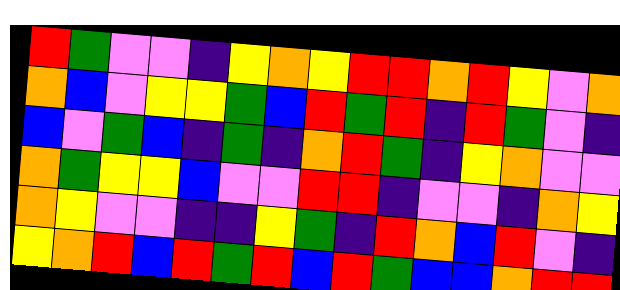[["red", "green", "violet", "violet", "indigo", "yellow", "orange", "yellow", "red", "red", "orange", "red", "yellow", "violet", "orange"], ["orange", "blue", "violet", "yellow", "yellow", "green", "blue", "red", "green", "red", "indigo", "red", "green", "violet", "indigo"], ["blue", "violet", "green", "blue", "indigo", "green", "indigo", "orange", "red", "green", "indigo", "yellow", "orange", "violet", "violet"], ["orange", "green", "yellow", "yellow", "blue", "violet", "violet", "red", "red", "indigo", "violet", "violet", "indigo", "orange", "yellow"], ["orange", "yellow", "violet", "violet", "indigo", "indigo", "yellow", "green", "indigo", "red", "orange", "blue", "red", "violet", "indigo"], ["yellow", "orange", "red", "blue", "red", "green", "red", "blue", "red", "green", "blue", "blue", "orange", "red", "red"]]